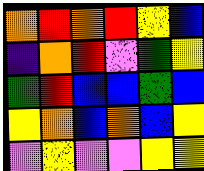[["orange", "red", "orange", "red", "yellow", "blue"], ["indigo", "orange", "red", "violet", "green", "yellow"], ["green", "red", "blue", "blue", "green", "blue"], ["yellow", "orange", "blue", "orange", "blue", "yellow"], ["violet", "yellow", "violet", "violet", "yellow", "yellow"]]